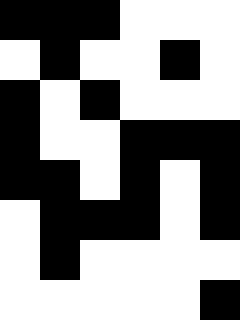[["black", "black", "black", "white", "white", "white"], ["white", "black", "white", "white", "black", "white"], ["black", "white", "black", "white", "white", "white"], ["black", "white", "white", "black", "black", "black"], ["black", "black", "white", "black", "white", "black"], ["white", "black", "black", "black", "white", "black"], ["white", "black", "white", "white", "white", "white"], ["white", "white", "white", "white", "white", "black"]]